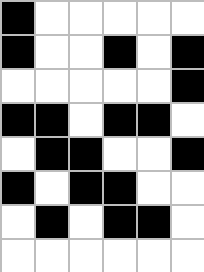[["black", "white", "white", "white", "white", "white"], ["black", "white", "white", "black", "white", "black"], ["white", "white", "white", "white", "white", "black"], ["black", "black", "white", "black", "black", "white"], ["white", "black", "black", "white", "white", "black"], ["black", "white", "black", "black", "white", "white"], ["white", "black", "white", "black", "black", "white"], ["white", "white", "white", "white", "white", "white"]]